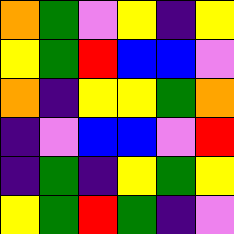[["orange", "green", "violet", "yellow", "indigo", "yellow"], ["yellow", "green", "red", "blue", "blue", "violet"], ["orange", "indigo", "yellow", "yellow", "green", "orange"], ["indigo", "violet", "blue", "blue", "violet", "red"], ["indigo", "green", "indigo", "yellow", "green", "yellow"], ["yellow", "green", "red", "green", "indigo", "violet"]]